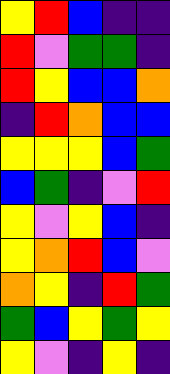[["yellow", "red", "blue", "indigo", "indigo"], ["red", "violet", "green", "green", "indigo"], ["red", "yellow", "blue", "blue", "orange"], ["indigo", "red", "orange", "blue", "blue"], ["yellow", "yellow", "yellow", "blue", "green"], ["blue", "green", "indigo", "violet", "red"], ["yellow", "violet", "yellow", "blue", "indigo"], ["yellow", "orange", "red", "blue", "violet"], ["orange", "yellow", "indigo", "red", "green"], ["green", "blue", "yellow", "green", "yellow"], ["yellow", "violet", "indigo", "yellow", "indigo"]]